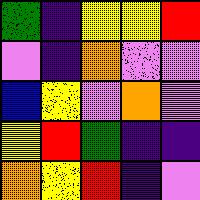[["green", "indigo", "yellow", "yellow", "red"], ["violet", "indigo", "orange", "violet", "violet"], ["blue", "yellow", "violet", "orange", "violet"], ["yellow", "red", "green", "indigo", "indigo"], ["orange", "yellow", "red", "indigo", "violet"]]